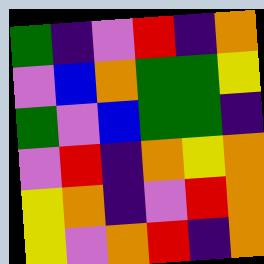[["green", "indigo", "violet", "red", "indigo", "orange"], ["violet", "blue", "orange", "green", "green", "yellow"], ["green", "violet", "blue", "green", "green", "indigo"], ["violet", "red", "indigo", "orange", "yellow", "orange"], ["yellow", "orange", "indigo", "violet", "red", "orange"], ["yellow", "violet", "orange", "red", "indigo", "orange"]]